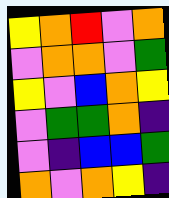[["yellow", "orange", "red", "violet", "orange"], ["violet", "orange", "orange", "violet", "green"], ["yellow", "violet", "blue", "orange", "yellow"], ["violet", "green", "green", "orange", "indigo"], ["violet", "indigo", "blue", "blue", "green"], ["orange", "violet", "orange", "yellow", "indigo"]]